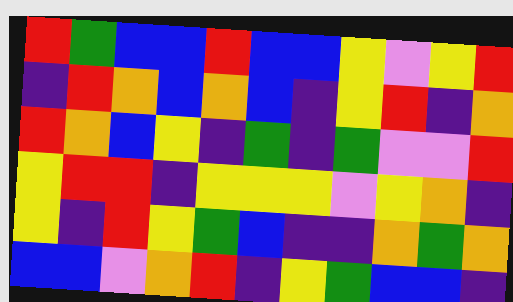[["red", "green", "blue", "blue", "red", "blue", "blue", "yellow", "violet", "yellow", "red"], ["indigo", "red", "orange", "blue", "orange", "blue", "indigo", "yellow", "red", "indigo", "orange"], ["red", "orange", "blue", "yellow", "indigo", "green", "indigo", "green", "violet", "violet", "red"], ["yellow", "red", "red", "indigo", "yellow", "yellow", "yellow", "violet", "yellow", "orange", "indigo"], ["yellow", "indigo", "red", "yellow", "green", "blue", "indigo", "indigo", "orange", "green", "orange"], ["blue", "blue", "violet", "orange", "red", "indigo", "yellow", "green", "blue", "blue", "indigo"]]